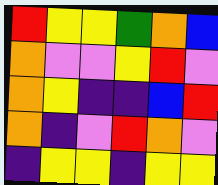[["red", "yellow", "yellow", "green", "orange", "blue"], ["orange", "violet", "violet", "yellow", "red", "violet"], ["orange", "yellow", "indigo", "indigo", "blue", "red"], ["orange", "indigo", "violet", "red", "orange", "violet"], ["indigo", "yellow", "yellow", "indigo", "yellow", "yellow"]]